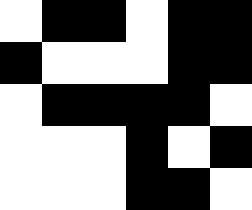[["white", "black", "black", "white", "black", "black"], ["black", "white", "white", "white", "black", "black"], ["white", "black", "black", "black", "black", "white"], ["white", "white", "white", "black", "white", "black"], ["white", "white", "white", "black", "black", "white"]]